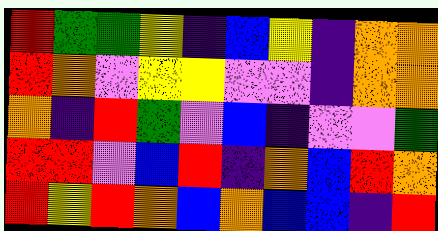[["red", "green", "green", "yellow", "indigo", "blue", "yellow", "indigo", "orange", "orange"], ["red", "orange", "violet", "yellow", "yellow", "violet", "violet", "indigo", "orange", "orange"], ["orange", "indigo", "red", "green", "violet", "blue", "indigo", "violet", "violet", "green"], ["red", "red", "violet", "blue", "red", "indigo", "orange", "blue", "red", "orange"], ["red", "yellow", "red", "orange", "blue", "orange", "blue", "blue", "indigo", "red"]]